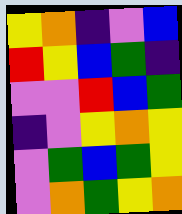[["yellow", "orange", "indigo", "violet", "blue"], ["red", "yellow", "blue", "green", "indigo"], ["violet", "violet", "red", "blue", "green"], ["indigo", "violet", "yellow", "orange", "yellow"], ["violet", "green", "blue", "green", "yellow"], ["violet", "orange", "green", "yellow", "orange"]]